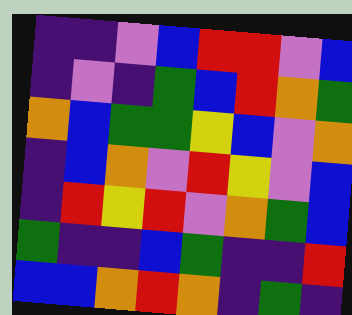[["indigo", "indigo", "violet", "blue", "red", "red", "violet", "blue"], ["indigo", "violet", "indigo", "green", "blue", "red", "orange", "green"], ["orange", "blue", "green", "green", "yellow", "blue", "violet", "orange"], ["indigo", "blue", "orange", "violet", "red", "yellow", "violet", "blue"], ["indigo", "red", "yellow", "red", "violet", "orange", "green", "blue"], ["green", "indigo", "indigo", "blue", "green", "indigo", "indigo", "red"], ["blue", "blue", "orange", "red", "orange", "indigo", "green", "indigo"]]